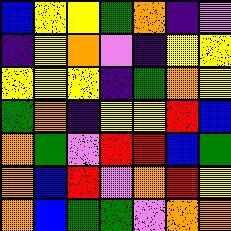[["blue", "yellow", "yellow", "green", "orange", "indigo", "violet"], ["indigo", "yellow", "orange", "violet", "indigo", "yellow", "yellow"], ["yellow", "yellow", "yellow", "indigo", "green", "orange", "yellow"], ["green", "orange", "indigo", "yellow", "yellow", "red", "blue"], ["orange", "green", "violet", "red", "red", "blue", "green"], ["orange", "blue", "red", "violet", "orange", "red", "yellow"], ["orange", "blue", "green", "green", "violet", "orange", "orange"]]